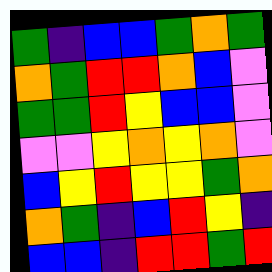[["green", "indigo", "blue", "blue", "green", "orange", "green"], ["orange", "green", "red", "red", "orange", "blue", "violet"], ["green", "green", "red", "yellow", "blue", "blue", "violet"], ["violet", "violet", "yellow", "orange", "yellow", "orange", "violet"], ["blue", "yellow", "red", "yellow", "yellow", "green", "orange"], ["orange", "green", "indigo", "blue", "red", "yellow", "indigo"], ["blue", "blue", "indigo", "red", "red", "green", "red"]]